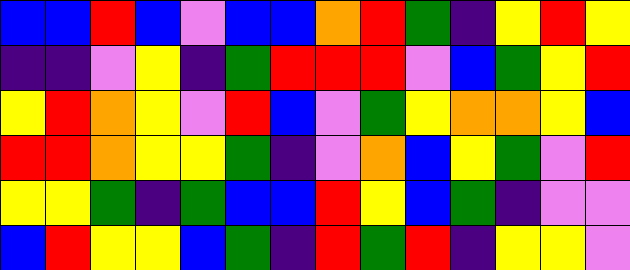[["blue", "blue", "red", "blue", "violet", "blue", "blue", "orange", "red", "green", "indigo", "yellow", "red", "yellow"], ["indigo", "indigo", "violet", "yellow", "indigo", "green", "red", "red", "red", "violet", "blue", "green", "yellow", "red"], ["yellow", "red", "orange", "yellow", "violet", "red", "blue", "violet", "green", "yellow", "orange", "orange", "yellow", "blue"], ["red", "red", "orange", "yellow", "yellow", "green", "indigo", "violet", "orange", "blue", "yellow", "green", "violet", "red"], ["yellow", "yellow", "green", "indigo", "green", "blue", "blue", "red", "yellow", "blue", "green", "indigo", "violet", "violet"], ["blue", "red", "yellow", "yellow", "blue", "green", "indigo", "red", "green", "red", "indigo", "yellow", "yellow", "violet"]]